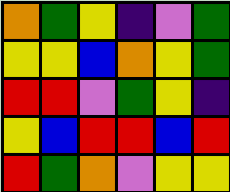[["orange", "green", "yellow", "indigo", "violet", "green"], ["yellow", "yellow", "blue", "orange", "yellow", "green"], ["red", "red", "violet", "green", "yellow", "indigo"], ["yellow", "blue", "red", "red", "blue", "red"], ["red", "green", "orange", "violet", "yellow", "yellow"]]